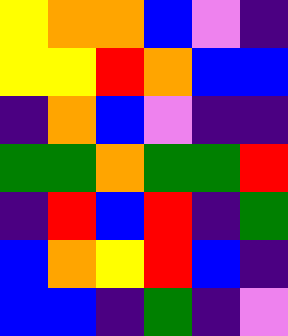[["yellow", "orange", "orange", "blue", "violet", "indigo"], ["yellow", "yellow", "red", "orange", "blue", "blue"], ["indigo", "orange", "blue", "violet", "indigo", "indigo"], ["green", "green", "orange", "green", "green", "red"], ["indigo", "red", "blue", "red", "indigo", "green"], ["blue", "orange", "yellow", "red", "blue", "indigo"], ["blue", "blue", "indigo", "green", "indigo", "violet"]]